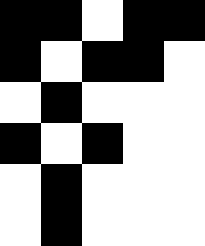[["black", "black", "white", "black", "black"], ["black", "white", "black", "black", "white"], ["white", "black", "white", "white", "white"], ["black", "white", "black", "white", "white"], ["white", "black", "white", "white", "white"], ["white", "black", "white", "white", "white"]]